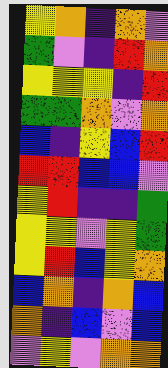[["yellow", "orange", "indigo", "orange", "violet"], ["green", "violet", "indigo", "red", "orange"], ["yellow", "yellow", "yellow", "indigo", "red"], ["green", "green", "orange", "violet", "orange"], ["blue", "indigo", "yellow", "blue", "red"], ["red", "red", "blue", "blue", "violet"], ["yellow", "red", "indigo", "indigo", "green"], ["yellow", "yellow", "violet", "yellow", "green"], ["yellow", "red", "blue", "yellow", "orange"], ["blue", "orange", "indigo", "orange", "blue"], ["orange", "indigo", "blue", "violet", "blue"], ["violet", "yellow", "violet", "orange", "orange"]]